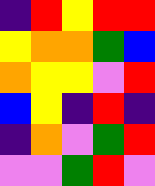[["indigo", "red", "yellow", "red", "red"], ["yellow", "orange", "orange", "green", "blue"], ["orange", "yellow", "yellow", "violet", "red"], ["blue", "yellow", "indigo", "red", "indigo"], ["indigo", "orange", "violet", "green", "red"], ["violet", "violet", "green", "red", "violet"]]